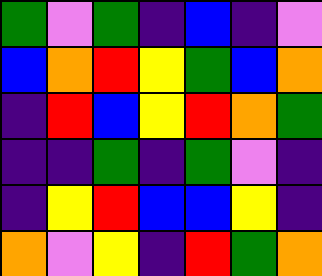[["green", "violet", "green", "indigo", "blue", "indigo", "violet"], ["blue", "orange", "red", "yellow", "green", "blue", "orange"], ["indigo", "red", "blue", "yellow", "red", "orange", "green"], ["indigo", "indigo", "green", "indigo", "green", "violet", "indigo"], ["indigo", "yellow", "red", "blue", "blue", "yellow", "indigo"], ["orange", "violet", "yellow", "indigo", "red", "green", "orange"]]